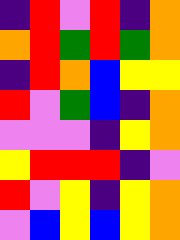[["indigo", "red", "violet", "red", "indigo", "orange"], ["orange", "red", "green", "red", "green", "orange"], ["indigo", "red", "orange", "blue", "yellow", "yellow"], ["red", "violet", "green", "blue", "indigo", "orange"], ["violet", "violet", "violet", "indigo", "yellow", "orange"], ["yellow", "red", "red", "red", "indigo", "violet"], ["red", "violet", "yellow", "indigo", "yellow", "orange"], ["violet", "blue", "yellow", "blue", "yellow", "orange"]]